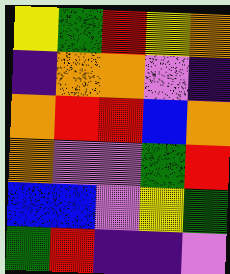[["yellow", "green", "red", "yellow", "orange"], ["indigo", "orange", "orange", "violet", "indigo"], ["orange", "red", "red", "blue", "orange"], ["orange", "violet", "violet", "green", "red"], ["blue", "blue", "violet", "yellow", "green"], ["green", "red", "indigo", "indigo", "violet"]]